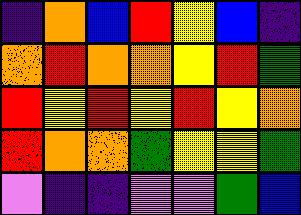[["indigo", "orange", "blue", "red", "yellow", "blue", "indigo"], ["orange", "red", "orange", "orange", "yellow", "red", "green"], ["red", "yellow", "red", "yellow", "red", "yellow", "orange"], ["red", "orange", "orange", "green", "yellow", "yellow", "green"], ["violet", "indigo", "indigo", "violet", "violet", "green", "blue"]]